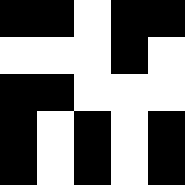[["black", "black", "white", "black", "black"], ["white", "white", "white", "black", "white"], ["black", "black", "white", "white", "white"], ["black", "white", "black", "white", "black"], ["black", "white", "black", "white", "black"]]